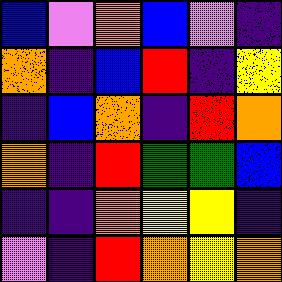[["blue", "violet", "orange", "blue", "violet", "indigo"], ["orange", "indigo", "blue", "red", "indigo", "yellow"], ["indigo", "blue", "orange", "indigo", "red", "orange"], ["orange", "indigo", "red", "green", "green", "blue"], ["indigo", "indigo", "orange", "yellow", "yellow", "indigo"], ["violet", "indigo", "red", "orange", "yellow", "orange"]]